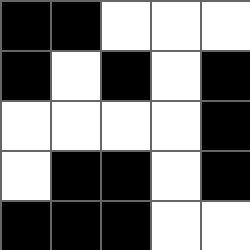[["black", "black", "white", "white", "white"], ["black", "white", "black", "white", "black"], ["white", "white", "white", "white", "black"], ["white", "black", "black", "white", "black"], ["black", "black", "black", "white", "white"]]